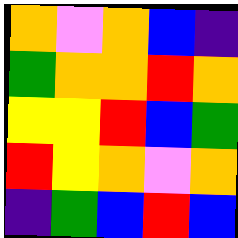[["orange", "violet", "orange", "blue", "indigo"], ["green", "orange", "orange", "red", "orange"], ["yellow", "yellow", "red", "blue", "green"], ["red", "yellow", "orange", "violet", "orange"], ["indigo", "green", "blue", "red", "blue"]]